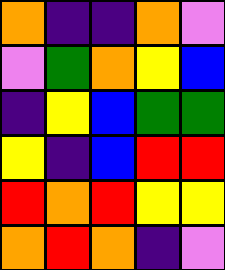[["orange", "indigo", "indigo", "orange", "violet"], ["violet", "green", "orange", "yellow", "blue"], ["indigo", "yellow", "blue", "green", "green"], ["yellow", "indigo", "blue", "red", "red"], ["red", "orange", "red", "yellow", "yellow"], ["orange", "red", "orange", "indigo", "violet"]]